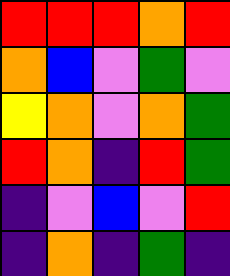[["red", "red", "red", "orange", "red"], ["orange", "blue", "violet", "green", "violet"], ["yellow", "orange", "violet", "orange", "green"], ["red", "orange", "indigo", "red", "green"], ["indigo", "violet", "blue", "violet", "red"], ["indigo", "orange", "indigo", "green", "indigo"]]